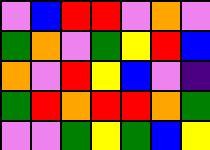[["violet", "blue", "red", "red", "violet", "orange", "violet"], ["green", "orange", "violet", "green", "yellow", "red", "blue"], ["orange", "violet", "red", "yellow", "blue", "violet", "indigo"], ["green", "red", "orange", "red", "red", "orange", "green"], ["violet", "violet", "green", "yellow", "green", "blue", "yellow"]]